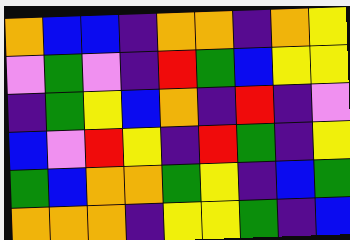[["orange", "blue", "blue", "indigo", "orange", "orange", "indigo", "orange", "yellow"], ["violet", "green", "violet", "indigo", "red", "green", "blue", "yellow", "yellow"], ["indigo", "green", "yellow", "blue", "orange", "indigo", "red", "indigo", "violet"], ["blue", "violet", "red", "yellow", "indigo", "red", "green", "indigo", "yellow"], ["green", "blue", "orange", "orange", "green", "yellow", "indigo", "blue", "green"], ["orange", "orange", "orange", "indigo", "yellow", "yellow", "green", "indigo", "blue"]]